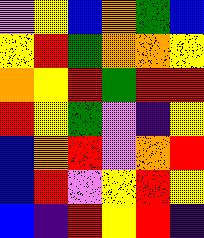[["violet", "yellow", "blue", "orange", "green", "blue"], ["yellow", "red", "green", "orange", "orange", "yellow"], ["orange", "yellow", "red", "green", "red", "red"], ["red", "yellow", "green", "violet", "indigo", "yellow"], ["blue", "orange", "red", "violet", "orange", "red"], ["blue", "red", "violet", "yellow", "red", "yellow"], ["blue", "indigo", "red", "yellow", "red", "indigo"]]